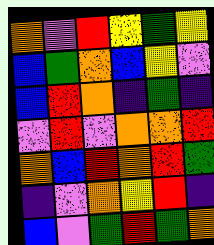[["orange", "violet", "red", "yellow", "green", "yellow"], ["blue", "green", "orange", "blue", "yellow", "violet"], ["blue", "red", "orange", "indigo", "green", "indigo"], ["violet", "red", "violet", "orange", "orange", "red"], ["orange", "blue", "red", "orange", "red", "green"], ["indigo", "violet", "orange", "yellow", "red", "indigo"], ["blue", "violet", "green", "red", "green", "orange"]]